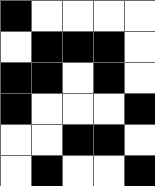[["black", "white", "white", "white", "white"], ["white", "black", "black", "black", "white"], ["black", "black", "white", "black", "white"], ["black", "white", "white", "white", "black"], ["white", "white", "black", "black", "white"], ["white", "black", "white", "white", "black"]]